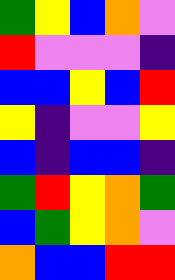[["green", "yellow", "blue", "orange", "violet"], ["red", "violet", "violet", "violet", "indigo"], ["blue", "blue", "yellow", "blue", "red"], ["yellow", "indigo", "violet", "violet", "yellow"], ["blue", "indigo", "blue", "blue", "indigo"], ["green", "red", "yellow", "orange", "green"], ["blue", "green", "yellow", "orange", "violet"], ["orange", "blue", "blue", "red", "red"]]